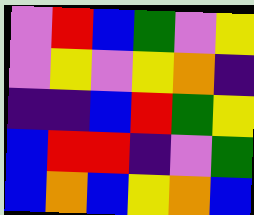[["violet", "red", "blue", "green", "violet", "yellow"], ["violet", "yellow", "violet", "yellow", "orange", "indigo"], ["indigo", "indigo", "blue", "red", "green", "yellow"], ["blue", "red", "red", "indigo", "violet", "green"], ["blue", "orange", "blue", "yellow", "orange", "blue"]]